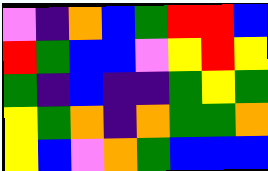[["violet", "indigo", "orange", "blue", "green", "red", "red", "blue"], ["red", "green", "blue", "blue", "violet", "yellow", "red", "yellow"], ["green", "indigo", "blue", "indigo", "indigo", "green", "yellow", "green"], ["yellow", "green", "orange", "indigo", "orange", "green", "green", "orange"], ["yellow", "blue", "violet", "orange", "green", "blue", "blue", "blue"]]